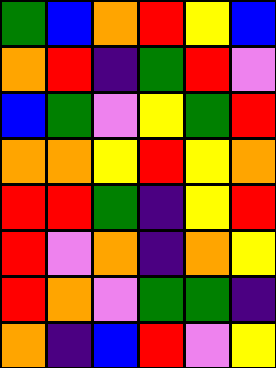[["green", "blue", "orange", "red", "yellow", "blue"], ["orange", "red", "indigo", "green", "red", "violet"], ["blue", "green", "violet", "yellow", "green", "red"], ["orange", "orange", "yellow", "red", "yellow", "orange"], ["red", "red", "green", "indigo", "yellow", "red"], ["red", "violet", "orange", "indigo", "orange", "yellow"], ["red", "orange", "violet", "green", "green", "indigo"], ["orange", "indigo", "blue", "red", "violet", "yellow"]]